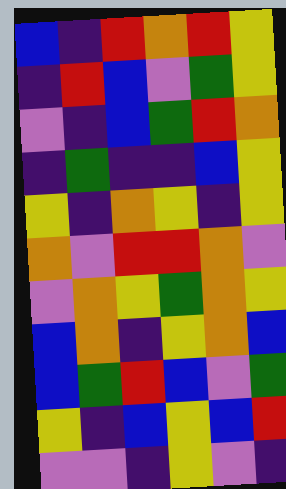[["blue", "indigo", "red", "orange", "red", "yellow"], ["indigo", "red", "blue", "violet", "green", "yellow"], ["violet", "indigo", "blue", "green", "red", "orange"], ["indigo", "green", "indigo", "indigo", "blue", "yellow"], ["yellow", "indigo", "orange", "yellow", "indigo", "yellow"], ["orange", "violet", "red", "red", "orange", "violet"], ["violet", "orange", "yellow", "green", "orange", "yellow"], ["blue", "orange", "indigo", "yellow", "orange", "blue"], ["blue", "green", "red", "blue", "violet", "green"], ["yellow", "indigo", "blue", "yellow", "blue", "red"], ["violet", "violet", "indigo", "yellow", "violet", "indigo"]]